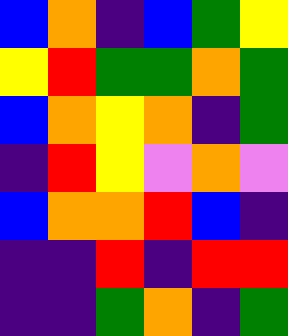[["blue", "orange", "indigo", "blue", "green", "yellow"], ["yellow", "red", "green", "green", "orange", "green"], ["blue", "orange", "yellow", "orange", "indigo", "green"], ["indigo", "red", "yellow", "violet", "orange", "violet"], ["blue", "orange", "orange", "red", "blue", "indigo"], ["indigo", "indigo", "red", "indigo", "red", "red"], ["indigo", "indigo", "green", "orange", "indigo", "green"]]